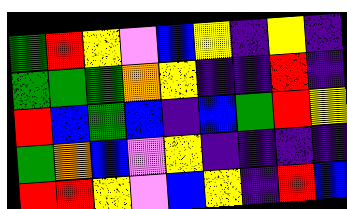[["green", "red", "yellow", "violet", "blue", "yellow", "indigo", "yellow", "indigo"], ["green", "green", "green", "orange", "yellow", "indigo", "indigo", "red", "indigo"], ["red", "blue", "green", "blue", "indigo", "blue", "green", "red", "yellow"], ["green", "orange", "blue", "violet", "yellow", "indigo", "indigo", "indigo", "indigo"], ["red", "red", "yellow", "violet", "blue", "yellow", "indigo", "red", "blue"]]